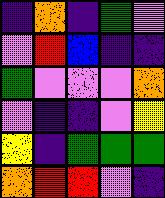[["indigo", "orange", "indigo", "green", "violet"], ["violet", "red", "blue", "indigo", "indigo"], ["green", "violet", "violet", "violet", "orange"], ["violet", "indigo", "indigo", "violet", "yellow"], ["yellow", "indigo", "green", "green", "green"], ["orange", "red", "red", "violet", "indigo"]]